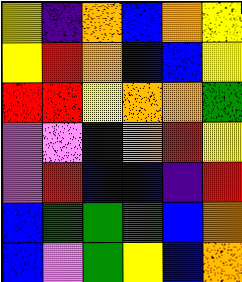[["yellow", "indigo", "orange", "blue", "orange", "yellow"], ["yellow", "red", "orange", "blue", "blue", "yellow"], ["red", "red", "yellow", "orange", "orange", "green"], ["violet", "violet", "indigo", "orange", "red", "yellow"], ["violet", "red", "blue", "blue", "indigo", "red"], ["blue", "green", "green", "green", "blue", "orange"], ["blue", "violet", "green", "yellow", "blue", "orange"]]